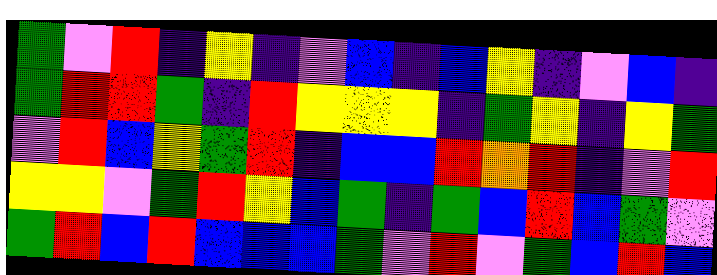[["green", "violet", "red", "indigo", "yellow", "indigo", "violet", "blue", "indigo", "blue", "yellow", "indigo", "violet", "blue", "indigo"], ["green", "red", "red", "green", "indigo", "red", "yellow", "yellow", "yellow", "indigo", "green", "yellow", "indigo", "yellow", "green"], ["violet", "red", "blue", "yellow", "green", "red", "indigo", "blue", "blue", "red", "orange", "red", "indigo", "violet", "red"], ["yellow", "yellow", "violet", "green", "red", "yellow", "blue", "green", "indigo", "green", "blue", "red", "blue", "green", "violet"], ["green", "red", "blue", "red", "blue", "blue", "blue", "green", "violet", "red", "violet", "green", "blue", "red", "blue"]]